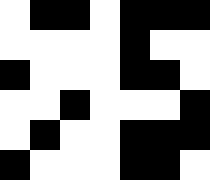[["white", "black", "black", "white", "black", "black", "black"], ["white", "white", "white", "white", "black", "white", "white"], ["black", "white", "white", "white", "black", "black", "white"], ["white", "white", "black", "white", "white", "white", "black"], ["white", "black", "white", "white", "black", "black", "black"], ["black", "white", "white", "white", "black", "black", "white"]]